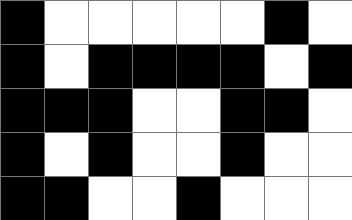[["black", "white", "white", "white", "white", "white", "black", "white"], ["black", "white", "black", "black", "black", "black", "white", "black"], ["black", "black", "black", "white", "white", "black", "black", "white"], ["black", "white", "black", "white", "white", "black", "white", "white"], ["black", "black", "white", "white", "black", "white", "white", "white"]]